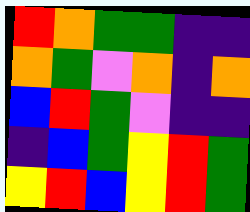[["red", "orange", "green", "green", "indigo", "indigo"], ["orange", "green", "violet", "orange", "indigo", "orange"], ["blue", "red", "green", "violet", "indigo", "indigo"], ["indigo", "blue", "green", "yellow", "red", "green"], ["yellow", "red", "blue", "yellow", "red", "green"]]